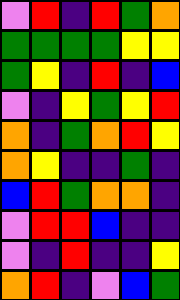[["violet", "red", "indigo", "red", "green", "orange"], ["green", "green", "green", "green", "yellow", "yellow"], ["green", "yellow", "indigo", "red", "indigo", "blue"], ["violet", "indigo", "yellow", "green", "yellow", "red"], ["orange", "indigo", "green", "orange", "red", "yellow"], ["orange", "yellow", "indigo", "indigo", "green", "indigo"], ["blue", "red", "green", "orange", "orange", "indigo"], ["violet", "red", "red", "blue", "indigo", "indigo"], ["violet", "indigo", "red", "indigo", "indigo", "yellow"], ["orange", "red", "indigo", "violet", "blue", "green"]]